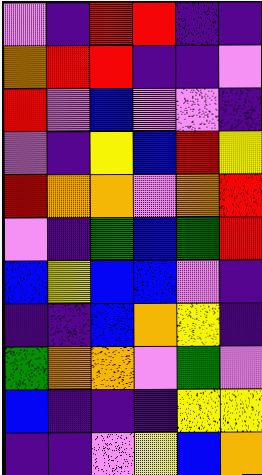[["violet", "indigo", "red", "red", "indigo", "indigo"], ["orange", "red", "red", "indigo", "indigo", "violet"], ["red", "violet", "blue", "violet", "violet", "indigo"], ["violet", "indigo", "yellow", "blue", "red", "yellow"], ["red", "orange", "orange", "violet", "orange", "red"], ["violet", "indigo", "green", "blue", "green", "red"], ["blue", "yellow", "blue", "blue", "violet", "indigo"], ["indigo", "indigo", "blue", "orange", "yellow", "indigo"], ["green", "orange", "orange", "violet", "green", "violet"], ["blue", "indigo", "indigo", "indigo", "yellow", "yellow"], ["indigo", "indigo", "violet", "yellow", "blue", "orange"]]